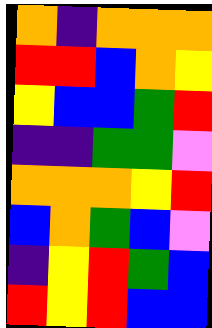[["orange", "indigo", "orange", "orange", "orange"], ["red", "red", "blue", "orange", "yellow"], ["yellow", "blue", "blue", "green", "red"], ["indigo", "indigo", "green", "green", "violet"], ["orange", "orange", "orange", "yellow", "red"], ["blue", "orange", "green", "blue", "violet"], ["indigo", "yellow", "red", "green", "blue"], ["red", "yellow", "red", "blue", "blue"]]